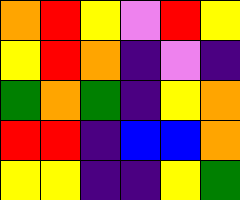[["orange", "red", "yellow", "violet", "red", "yellow"], ["yellow", "red", "orange", "indigo", "violet", "indigo"], ["green", "orange", "green", "indigo", "yellow", "orange"], ["red", "red", "indigo", "blue", "blue", "orange"], ["yellow", "yellow", "indigo", "indigo", "yellow", "green"]]